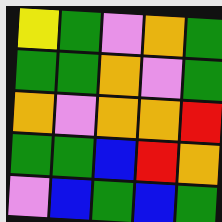[["yellow", "green", "violet", "orange", "green"], ["green", "green", "orange", "violet", "green"], ["orange", "violet", "orange", "orange", "red"], ["green", "green", "blue", "red", "orange"], ["violet", "blue", "green", "blue", "green"]]